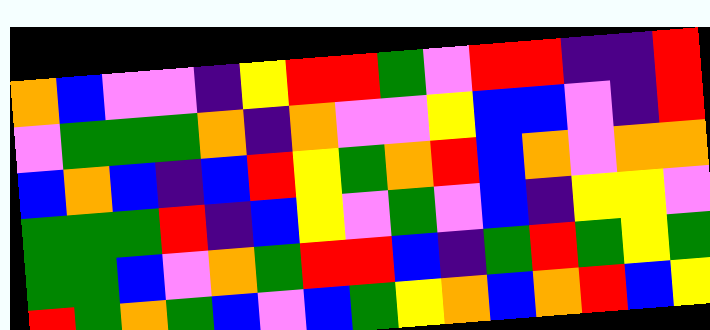[["orange", "blue", "violet", "violet", "indigo", "yellow", "red", "red", "green", "violet", "red", "red", "indigo", "indigo", "red"], ["violet", "green", "green", "green", "orange", "indigo", "orange", "violet", "violet", "yellow", "blue", "blue", "violet", "indigo", "red"], ["blue", "orange", "blue", "indigo", "blue", "red", "yellow", "green", "orange", "red", "blue", "orange", "violet", "orange", "orange"], ["green", "green", "green", "red", "indigo", "blue", "yellow", "violet", "green", "violet", "blue", "indigo", "yellow", "yellow", "violet"], ["green", "green", "blue", "violet", "orange", "green", "red", "red", "blue", "indigo", "green", "red", "green", "yellow", "green"], ["red", "green", "orange", "green", "blue", "violet", "blue", "green", "yellow", "orange", "blue", "orange", "red", "blue", "yellow"]]